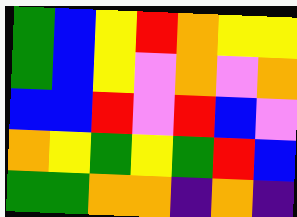[["green", "blue", "yellow", "red", "orange", "yellow", "yellow"], ["green", "blue", "yellow", "violet", "orange", "violet", "orange"], ["blue", "blue", "red", "violet", "red", "blue", "violet"], ["orange", "yellow", "green", "yellow", "green", "red", "blue"], ["green", "green", "orange", "orange", "indigo", "orange", "indigo"]]